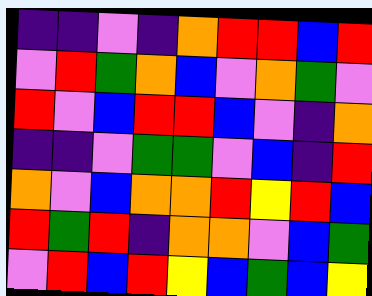[["indigo", "indigo", "violet", "indigo", "orange", "red", "red", "blue", "red"], ["violet", "red", "green", "orange", "blue", "violet", "orange", "green", "violet"], ["red", "violet", "blue", "red", "red", "blue", "violet", "indigo", "orange"], ["indigo", "indigo", "violet", "green", "green", "violet", "blue", "indigo", "red"], ["orange", "violet", "blue", "orange", "orange", "red", "yellow", "red", "blue"], ["red", "green", "red", "indigo", "orange", "orange", "violet", "blue", "green"], ["violet", "red", "blue", "red", "yellow", "blue", "green", "blue", "yellow"]]